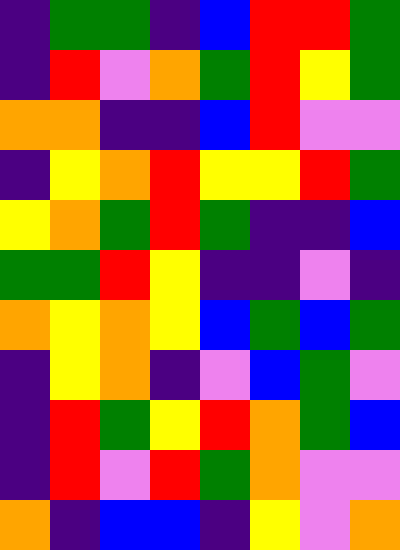[["indigo", "green", "green", "indigo", "blue", "red", "red", "green"], ["indigo", "red", "violet", "orange", "green", "red", "yellow", "green"], ["orange", "orange", "indigo", "indigo", "blue", "red", "violet", "violet"], ["indigo", "yellow", "orange", "red", "yellow", "yellow", "red", "green"], ["yellow", "orange", "green", "red", "green", "indigo", "indigo", "blue"], ["green", "green", "red", "yellow", "indigo", "indigo", "violet", "indigo"], ["orange", "yellow", "orange", "yellow", "blue", "green", "blue", "green"], ["indigo", "yellow", "orange", "indigo", "violet", "blue", "green", "violet"], ["indigo", "red", "green", "yellow", "red", "orange", "green", "blue"], ["indigo", "red", "violet", "red", "green", "orange", "violet", "violet"], ["orange", "indigo", "blue", "blue", "indigo", "yellow", "violet", "orange"]]